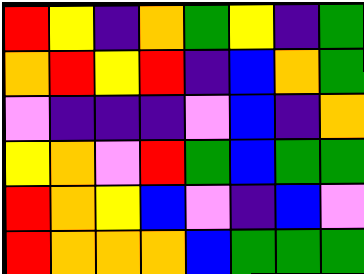[["red", "yellow", "indigo", "orange", "green", "yellow", "indigo", "green"], ["orange", "red", "yellow", "red", "indigo", "blue", "orange", "green"], ["violet", "indigo", "indigo", "indigo", "violet", "blue", "indigo", "orange"], ["yellow", "orange", "violet", "red", "green", "blue", "green", "green"], ["red", "orange", "yellow", "blue", "violet", "indigo", "blue", "violet"], ["red", "orange", "orange", "orange", "blue", "green", "green", "green"]]